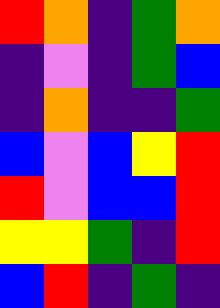[["red", "orange", "indigo", "green", "orange"], ["indigo", "violet", "indigo", "green", "blue"], ["indigo", "orange", "indigo", "indigo", "green"], ["blue", "violet", "blue", "yellow", "red"], ["red", "violet", "blue", "blue", "red"], ["yellow", "yellow", "green", "indigo", "red"], ["blue", "red", "indigo", "green", "indigo"]]